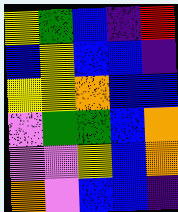[["yellow", "green", "blue", "indigo", "red"], ["blue", "yellow", "blue", "blue", "indigo"], ["yellow", "yellow", "orange", "blue", "blue"], ["violet", "green", "green", "blue", "orange"], ["violet", "violet", "yellow", "blue", "orange"], ["orange", "violet", "blue", "blue", "indigo"]]